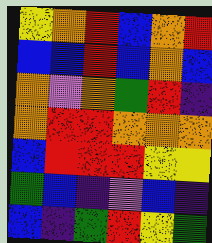[["yellow", "orange", "red", "blue", "orange", "red"], ["blue", "blue", "red", "blue", "orange", "blue"], ["orange", "violet", "orange", "green", "red", "indigo"], ["orange", "red", "red", "orange", "orange", "orange"], ["blue", "red", "red", "red", "yellow", "yellow"], ["green", "blue", "indigo", "violet", "blue", "indigo"], ["blue", "indigo", "green", "red", "yellow", "green"]]